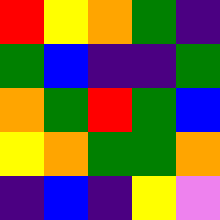[["red", "yellow", "orange", "green", "indigo"], ["green", "blue", "indigo", "indigo", "green"], ["orange", "green", "red", "green", "blue"], ["yellow", "orange", "green", "green", "orange"], ["indigo", "blue", "indigo", "yellow", "violet"]]